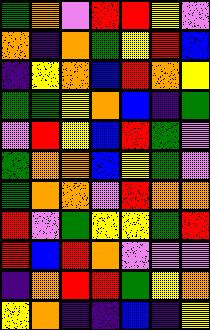[["green", "orange", "violet", "red", "red", "yellow", "violet"], ["orange", "indigo", "orange", "green", "yellow", "red", "blue"], ["indigo", "yellow", "orange", "blue", "red", "orange", "yellow"], ["green", "green", "yellow", "orange", "blue", "indigo", "green"], ["violet", "red", "yellow", "blue", "red", "green", "violet"], ["green", "orange", "orange", "blue", "yellow", "green", "violet"], ["green", "orange", "orange", "violet", "red", "orange", "orange"], ["red", "violet", "green", "yellow", "yellow", "green", "red"], ["red", "blue", "red", "orange", "violet", "violet", "violet"], ["indigo", "orange", "red", "red", "green", "yellow", "orange"], ["yellow", "orange", "indigo", "indigo", "blue", "indigo", "yellow"]]